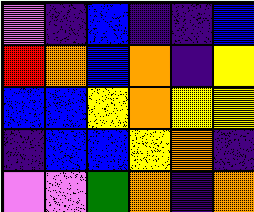[["violet", "indigo", "blue", "indigo", "indigo", "blue"], ["red", "orange", "blue", "orange", "indigo", "yellow"], ["blue", "blue", "yellow", "orange", "yellow", "yellow"], ["indigo", "blue", "blue", "yellow", "orange", "indigo"], ["violet", "violet", "green", "orange", "indigo", "orange"]]